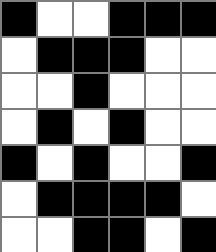[["black", "white", "white", "black", "black", "black"], ["white", "black", "black", "black", "white", "white"], ["white", "white", "black", "white", "white", "white"], ["white", "black", "white", "black", "white", "white"], ["black", "white", "black", "white", "white", "black"], ["white", "black", "black", "black", "black", "white"], ["white", "white", "black", "black", "white", "black"]]